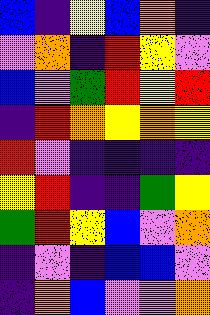[["blue", "indigo", "yellow", "blue", "orange", "indigo"], ["violet", "orange", "indigo", "red", "yellow", "violet"], ["blue", "violet", "green", "red", "yellow", "red"], ["indigo", "red", "orange", "yellow", "orange", "yellow"], ["red", "violet", "indigo", "indigo", "indigo", "indigo"], ["yellow", "red", "indigo", "indigo", "green", "yellow"], ["green", "red", "yellow", "blue", "violet", "orange"], ["indigo", "violet", "indigo", "blue", "blue", "violet"], ["indigo", "orange", "blue", "violet", "violet", "orange"]]